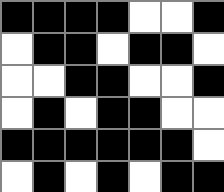[["black", "black", "black", "black", "white", "white", "black"], ["white", "black", "black", "white", "black", "black", "white"], ["white", "white", "black", "black", "white", "white", "black"], ["white", "black", "white", "black", "black", "white", "white"], ["black", "black", "black", "black", "black", "black", "white"], ["white", "black", "white", "black", "white", "black", "black"]]